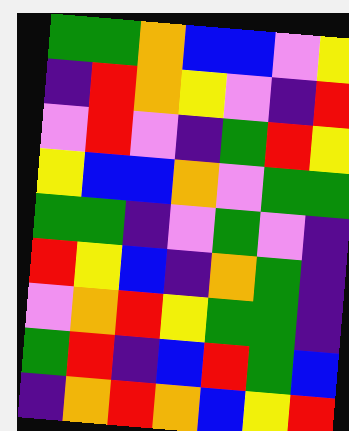[["green", "green", "orange", "blue", "blue", "violet", "yellow"], ["indigo", "red", "orange", "yellow", "violet", "indigo", "red"], ["violet", "red", "violet", "indigo", "green", "red", "yellow"], ["yellow", "blue", "blue", "orange", "violet", "green", "green"], ["green", "green", "indigo", "violet", "green", "violet", "indigo"], ["red", "yellow", "blue", "indigo", "orange", "green", "indigo"], ["violet", "orange", "red", "yellow", "green", "green", "indigo"], ["green", "red", "indigo", "blue", "red", "green", "blue"], ["indigo", "orange", "red", "orange", "blue", "yellow", "red"]]